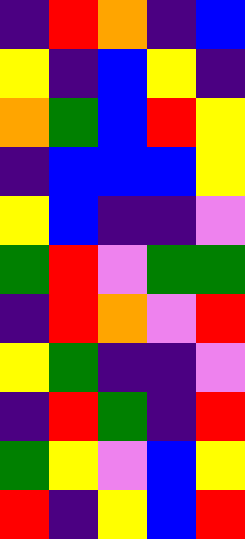[["indigo", "red", "orange", "indigo", "blue"], ["yellow", "indigo", "blue", "yellow", "indigo"], ["orange", "green", "blue", "red", "yellow"], ["indigo", "blue", "blue", "blue", "yellow"], ["yellow", "blue", "indigo", "indigo", "violet"], ["green", "red", "violet", "green", "green"], ["indigo", "red", "orange", "violet", "red"], ["yellow", "green", "indigo", "indigo", "violet"], ["indigo", "red", "green", "indigo", "red"], ["green", "yellow", "violet", "blue", "yellow"], ["red", "indigo", "yellow", "blue", "red"]]